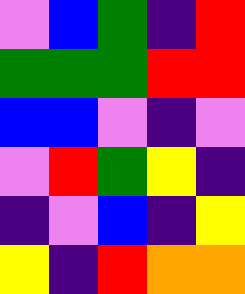[["violet", "blue", "green", "indigo", "red"], ["green", "green", "green", "red", "red"], ["blue", "blue", "violet", "indigo", "violet"], ["violet", "red", "green", "yellow", "indigo"], ["indigo", "violet", "blue", "indigo", "yellow"], ["yellow", "indigo", "red", "orange", "orange"]]